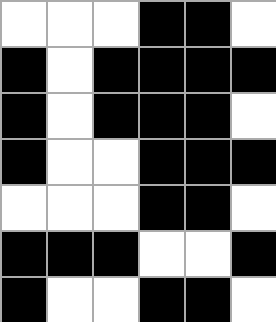[["white", "white", "white", "black", "black", "white"], ["black", "white", "black", "black", "black", "black"], ["black", "white", "black", "black", "black", "white"], ["black", "white", "white", "black", "black", "black"], ["white", "white", "white", "black", "black", "white"], ["black", "black", "black", "white", "white", "black"], ["black", "white", "white", "black", "black", "white"]]